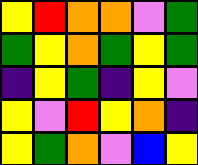[["yellow", "red", "orange", "orange", "violet", "green"], ["green", "yellow", "orange", "green", "yellow", "green"], ["indigo", "yellow", "green", "indigo", "yellow", "violet"], ["yellow", "violet", "red", "yellow", "orange", "indigo"], ["yellow", "green", "orange", "violet", "blue", "yellow"]]